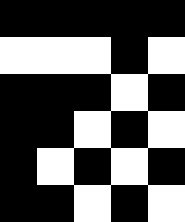[["black", "black", "black", "black", "black"], ["white", "white", "white", "black", "white"], ["black", "black", "black", "white", "black"], ["black", "black", "white", "black", "white"], ["black", "white", "black", "white", "black"], ["black", "black", "white", "black", "white"]]